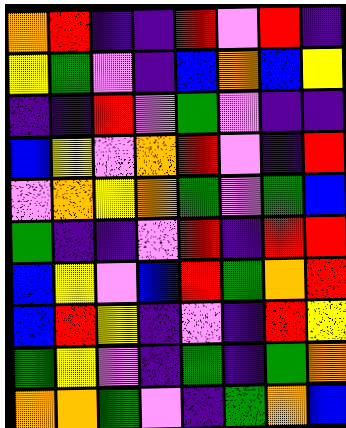[["orange", "red", "indigo", "indigo", "red", "violet", "red", "indigo"], ["yellow", "green", "violet", "indigo", "blue", "orange", "blue", "yellow"], ["indigo", "indigo", "red", "violet", "green", "violet", "indigo", "indigo"], ["blue", "yellow", "violet", "orange", "red", "violet", "indigo", "red"], ["violet", "orange", "yellow", "orange", "green", "violet", "green", "blue"], ["green", "indigo", "indigo", "violet", "red", "indigo", "red", "red"], ["blue", "yellow", "violet", "blue", "red", "green", "orange", "red"], ["blue", "red", "yellow", "indigo", "violet", "indigo", "red", "yellow"], ["green", "yellow", "violet", "indigo", "green", "indigo", "green", "orange"], ["orange", "orange", "green", "violet", "indigo", "green", "orange", "blue"]]